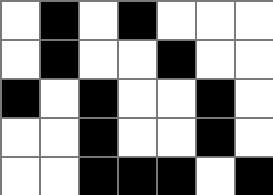[["white", "black", "white", "black", "white", "white", "white"], ["white", "black", "white", "white", "black", "white", "white"], ["black", "white", "black", "white", "white", "black", "white"], ["white", "white", "black", "white", "white", "black", "white"], ["white", "white", "black", "black", "black", "white", "black"]]